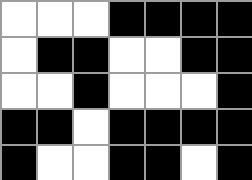[["white", "white", "white", "black", "black", "black", "black"], ["white", "black", "black", "white", "white", "black", "black"], ["white", "white", "black", "white", "white", "white", "black"], ["black", "black", "white", "black", "black", "black", "black"], ["black", "white", "white", "black", "black", "white", "black"]]